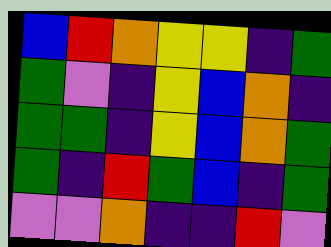[["blue", "red", "orange", "yellow", "yellow", "indigo", "green"], ["green", "violet", "indigo", "yellow", "blue", "orange", "indigo"], ["green", "green", "indigo", "yellow", "blue", "orange", "green"], ["green", "indigo", "red", "green", "blue", "indigo", "green"], ["violet", "violet", "orange", "indigo", "indigo", "red", "violet"]]